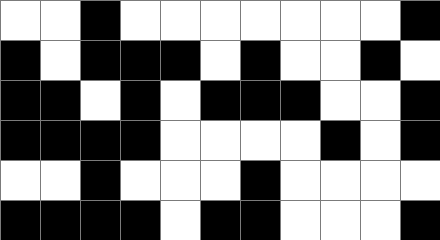[["white", "white", "black", "white", "white", "white", "white", "white", "white", "white", "black"], ["black", "white", "black", "black", "black", "white", "black", "white", "white", "black", "white"], ["black", "black", "white", "black", "white", "black", "black", "black", "white", "white", "black"], ["black", "black", "black", "black", "white", "white", "white", "white", "black", "white", "black"], ["white", "white", "black", "white", "white", "white", "black", "white", "white", "white", "white"], ["black", "black", "black", "black", "white", "black", "black", "white", "white", "white", "black"]]